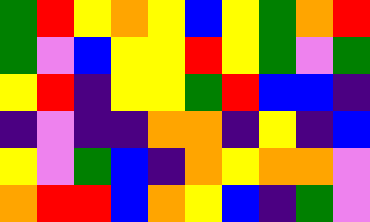[["green", "red", "yellow", "orange", "yellow", "blue", "yellow", "green", "orange", "red"], ["green", "violet", "blue", "yellow", "yellow", "red", "yellow", "green", "violet", "green"], ["yellow", "red", "indigo", "yellow", "yellow", "green", "red", "blue", "blue", "indigo"], ["indigo", "violet", "indigo", "indigo", "orange", "orange", "indigo", "yellow", "indigo", "blue"], ["yellow", "violet", "green", "blue", "indigo", "orange", "yellow", "orange", "orange", "violet"], ["orange", "red", "red", "blue", "orange", "yellow", "blue", "indigo", "green", "violet"]]